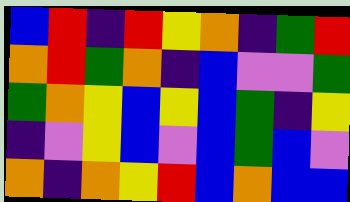[["blue", "red", "indigo", "red", "yellow", "orange", "indigo", "green", "red"], ["orange", "red", "green", "orange", "indigo", "blue", "violet", "violet", "green"], ["green", "orange", "yellow", "blue", "yellow", "blue", "green", "indigo", "yellow"], ["indigo", "violet", "yellow", "blue", "violet", "blue", "green", "blue", "violet"], ["orange", "indigo", "orange", "yellow", "red", "blue", "orange", "blue", "blue"]]